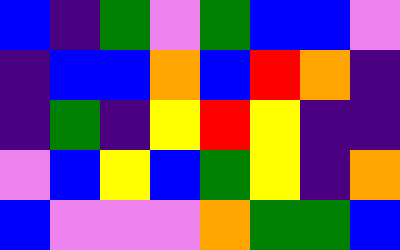[["blue", "indigo", "green", "violet", "green", "blue", "blue", "violet"], ["indigo", "blue", "blue", "orange", "blue", "red", "orange", "indigo"], ["indigo", "green", "indigo", "yellow", "red", "yellow", "indigo", "indigo"], ["violet", "blue", "yellow", "blue", "green", "yellow", "indigo", "orange"], ["blue", "violet", "violet", "violet", "orange", "green", "green", "blue"]]